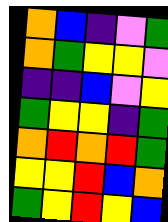[["orange", "blue", "indigo", "violet", "green"], ["orange", "green", "yellow", "yellow", "violet"], ["indigo", "indigo", "blue", "violet", "yellow"], ["green", "yellow", "yellow", "indigo", "green"], ["orange", "red", "orange", "red", "green"], ["yellow", "yellow", "red", "blue", "orange"], ["green", "yellow", "red", "yellow", "blue"]]